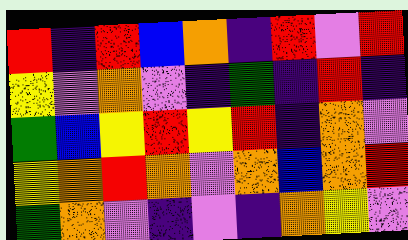[["red", "indigo", "red", "blue", "orange", "indigo", "red", "violet", "red"], ["yellow", "violet", "orange", "violet", "indigo", "green", "indigo", "red", "indigo"], ["green", "blue", "yellow", "red", "yellow", "red", "indigo", "orange", "violet"], ["yellow", "orange", "red", "orange", "violet", "orange", "blue", "orange", "red"], ["green", "orange", "violet", "indigo", "violet", "indigo", "orange", "yellow", "violet"]]